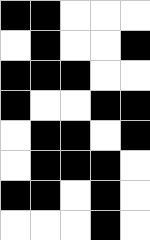[["black", "black", "white", "white", "white"], ["white", "black", "white", "white", "black"], ["black", "black", "black", "white", "white"], ["black", "white", "white", "black", "black"], ["white", "black", "black", "white", "black"], ["white", "black", "black", "black", "white"], ["black", "black", "white", "black", "white"], ["white", "white", "white", "black", "white"]]